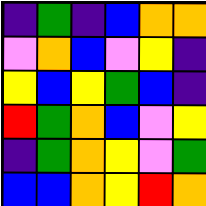[["indigo", "green", "indigo", "blue", "orange", "orange"], ["violet", "orange", "blue", "violet", "yellow", "indigo"], ["yellow", "blue", "yellow", "green", "blue", "indigo"], ["red", "green", "orange", "blue", "violet", "yellow"], ["indigo", "green", "orange", "yellow", "violet", "green"], ["blue", "blue", "orange", "yellow", "red", "orange"]]